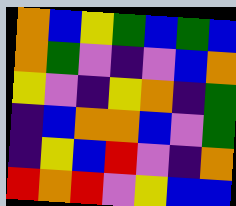[["orange", "blue", "yellow", "green", "blue", "green", "blue"], ["orange", "green", "violet", "indigo", "violet", "blue", "orange"], ["yellow", "violet", "indigo", "yellow", "orange", "indigo", "green"], ["indigo", "blue", "orange", "orange", "blue", "violet", "green"], ["indigo", "yellow", "blue", "red", "violet", "indigo", "orange"], ["red", "orange", "red", "violet", "yellow", "blue", "blue"]]